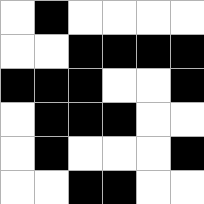[["white", "black", "white", "white", "white", "white"], ["white", "white", "black", "black", "black", "black"], ["black", "black", "black", "white", "white", "black"], ["white", "black", "black", "black", "white", "white"], ["white", "black", "white", "white", "white", "black"], ["white", "white", "black", "black", "white", "white"]]